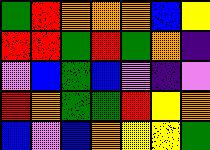[["green", "red", "orange", "orange", "orange", "blue", "yellow"], ["red", "red", "green", "red", "green", "orange", "indigo"], ["violet", "blue", "green", "blue", "violet", "indigo", "violet"], ["red", "orange", "green", "green", "red", "yellow", "orange"], ["blue", "violet", "blue", "orange", "yellow", "yellow", "green"]]